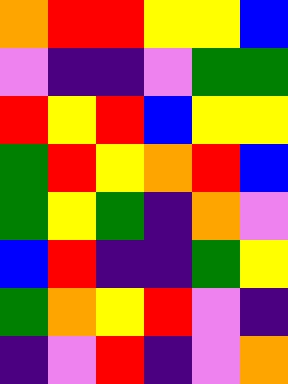[["orange", "red", "red", "yellow", "yellow", "blue"], ["violet", "indigo", "indigo", "violet", "green", "green"], ["red", "yellow", "red", "blue", "yellow", "yellow"], ["green", "red", "yellow", "orange", "red", "blue"], ["green", "yellow", "green", "indigo", "orange", "violet"], ["blue", "red", "indigo", "indigo", "green", "yellow"], ["green", "orange", "yellow", "red", "violet", "indigo"], ["indigo", "violet", "red", "indigo", "violet", "orange"]]